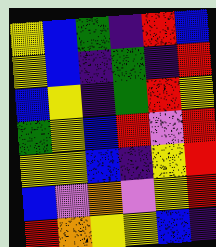[["yellow", "blue", "green", "indigo", "red", "blue"], ["yellow", "blue", "indigo", "green", "indigo", "red"], ["blue", "yellow", "indigo", "green", "red", "yellow"], ["green", "yellow", "blue", "red", "violet", "red"], ["yellow", "yellow", "blue", "indigo", "yellow", "red"], ["blue", "violet", "orange", "violet", "yellow", "red"], ["red", "orange", "yellow", "yellow", "blue", "indigo"]]